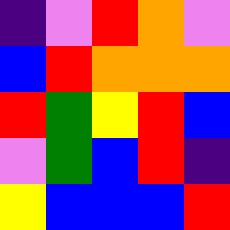[["indigo", "violet", "red", "orange", "violet"], ["blue", "red", "orange", "orange", "orange"], ["red", "green", "yellow", "red", "blue"], ["violet", "green", "blue", "red", "indigo"], ["yellow", "blue", "blue", "blue", "red"]]